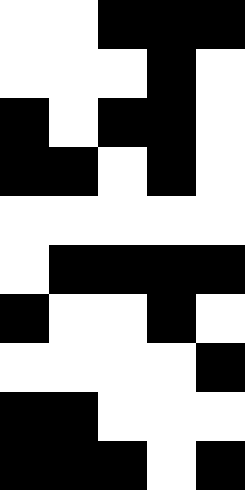[["white", "white", "black", "black", "black"], ["white", "white", "white", "black", "white"], ["black", "white", "black", "black", "white"], ["black", "black", "white", "black", "white"], ["white", "white", "white", "white", "white"], ["white", "black", "black", "black", "black"], ["black", "white", "white", "black", "white"], ["white", "white", "white", "white", "black"], ["black", "black", "white", "white", "white"], ["black", "black", "black", "white", "black"]]